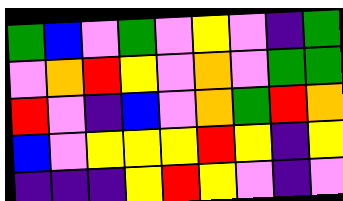[["green", "blue", "violet", "green", "violet", "yellow", "violet", "indigo", "green"], ["violet", "orange", "red", "yellow", "violet", "orange", "violet", "green", "green"], ["red", "violet", "indigo", "blue", "violet", "orange", "green", "red", "orange"], ["blue", "violet", "yellow", "yellow", "yellow", "red", "yellow", "indigo", "yellow"], ["indigo", "indigo", "indigo", "yellow", "red", "yellow", "violet", "indigo", "violet"]]